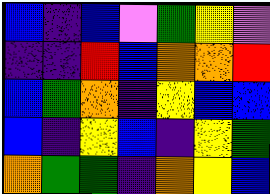[["blue", "indigo", "blue", "violet", "green", "yellow", "violet"], ["indigo", "indigo", "red", "blue", "orange", "orange", "red"], ["blue", "green", "orange", "indigo", "yellow", "blue", "blue"], ["blue", "indigo", "yellow", "blue", "indigo", "yellow", "green"], ["orange", "green", "green", "indigo", "orange", "yellow", "blue"]]